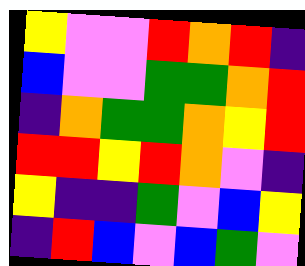[["yellow", "violet", "violet", "red", "orange", "red", "indigo"], ["blue", "violet", "violet", "green", "green", "orange", "red"], ["indigo", "orange", "green", "green", "orange", "yellow", "red"], ["red", "red", "yellow", "red", "orange", "violet", "indigo"], ["yellow", "indigo", "indigo", "green", "violet", "blue", "yellow"], ["indigo", "red", "blue", "violet", "blue", "green", "violet"]]